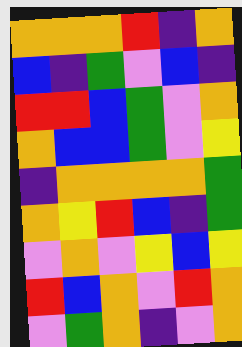[["orange", "orange", "orange", "red", "indigo", "orange"], ["blue", "indigo", "green", "violet", "blue", "indigo"], ["red", "red", "blue", "green", "violet", "orange"], ["orange", "blue", "blue", "green", "violet", "yellow"], ["indigo", "orange", "orange", "orange", "orange", "green"], ["orange", "yellow", "red", "blue", "indigo", "green"], ["violet", "orange", "violet", "yellow", "blue", "yellow"], ["red", "blue", "orange", "violet", "red", "orange"], ["violet", "green", "orange", "indigo", "violet", "orange"]]